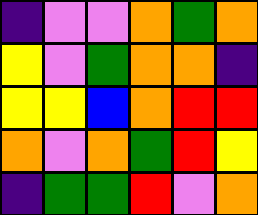[["indigo", "violet", "violet", "orange", "green", "orange"], ["yellow", "violet", "green", "orange", "orange", "indigo"], ["yellow", "yellow", "blue", "orange", "red", "red"], ["orange", "violet", "orange", "green", "red", "yellow"], ["indigo", "green", "green", "red", "violet", "orange"]]